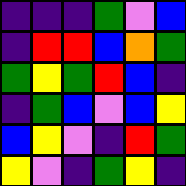[["indigo", "indigo", "indigo", "green", "violet", "blue"], ["indigo", "red", "red", "blue", "orange", "green"], ["green", "yellow", "green", "red", "blue", "indigo"], ["indigo", "green", "blue", "violet", "blue", "yellow"], ["blue", "yellow", "violet", "indigo", "red", "green"], ["yellow", "violet", "indigo", "green", "yellow", "indigo"]]